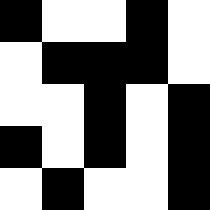[["black", "white", "white", "black", "white"], ["white", "black", "black", "black", "white"], ["white", "white", "black", "white", "black"], ["black", "white", "black", "white", "black"], ["white", "black", "white", "white", "black"]]